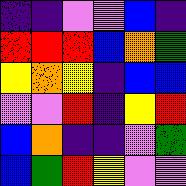[["indigo", "indigo", "violet", "violet", "blue", "indigo"], ["red", "red", "red", "blue", "orange", "green"], ["yellow", "orange", "yellow", "indigo", "blue", "blue"], ["violet", "violet", "red", "indigo", "yellow", "red"], ["blue", "orange", "indigo", "indigo", "violet", "green"], ["blue", "green", "red", "yellow", "violet", "violet"]]